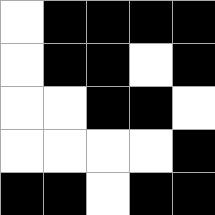[["white", "black", "black", "black", "black"], ["white", "black", "black", "white", "black"], ["white", "white", "black", "black", "white"], ["white", "white", "white", "white", "black"], ["black", "black", "white", "black", "black"]]